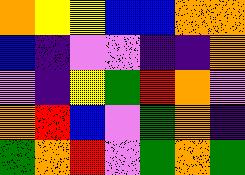[["orange", "yellow", "yellow", "blue", "blue", "orange", "orange"], ["blue", "indigo", "violet", "violet", "indigo", "indigo", "orange"], ["violet", "indigo", "yellow", "green", "red", "orange", "violet"], ["orange", "red", "blue", "violet", "green", "orange", "indigo"], ["green", "orange", "red", "violet", "green", "orange", "green"]]